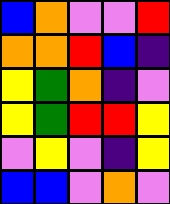[["blue", "orange", "violet", "violet", "red"], ["orange", "orange", "red", "blue", "indigo"], ["yellow", "green", "orange", "indigo", "violet"], ["yellow", "green", "red", "red", "yellow"], ["violet", "yellow", "violet", "indigo", "yellow"], ["blue", "blue", "violet", "orange", "violet"]]